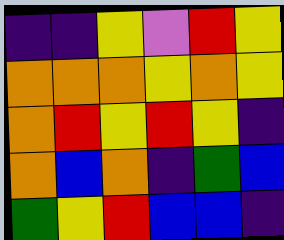[["indigo", "indigo", "yellow", "violet", "red", "yellow"], ["orange", "orange", "orange", "yellow", "orange", "yellow"], ["orange", "red", "yellow", "red", "yellow", "indigo"], ["orange", "blue", "orange", "indigo", "green", "blue"], ["green", "yellow", "red", "blue", "blue", "indigo"]]